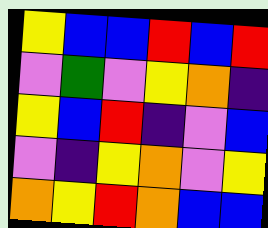[["yellow", "blue", "blue", "red", "blue", "red"], ["violet", "green", "violet", "yellow", "orange", "indigo"], ["yellow", "blue", "red", "indigo", "violet", "blue"], ["violet", "indigo", "yellow", "orange", "violet", "yellow"], ["orange", "yellow", "red", "orange", "blue", "blue"]]